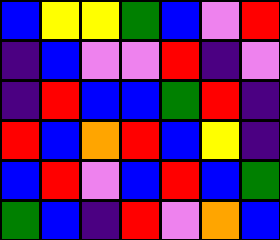[["blue", "yellow", "yellow", "green", "blue", "violet", "red"], ["indigo", "blue", "violet", "violet", "red", "indigo", "violet"], ["indigo", "red", "blue", "blue", "green", "red", "indigo"], ["red", "blue", "orange", "red", "blue", "yellow", "indigo"], ["blue", "red", "violet", "blue", "red", "blue", "green"], ["green", "blue", "indigo", "red", "violet", "orange", "blue"]]